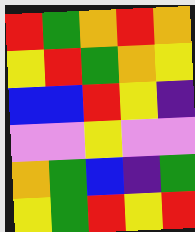[["red", "green", "orange", "red", "orange"], ["yellow", "red", "green", "orange", "yellow"], ["blue", "blue", "red", "yellow", "indigo"], ["violet", "violet", "yellow", "violet", "violet"], ["orange", "green", "blue", "indigo", "green"], ["yellow", "green", "red", "yellow", "red"]]